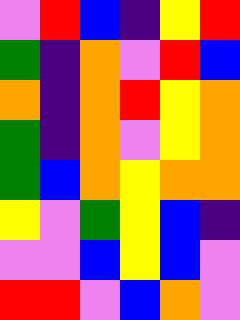[["violet", "red", "blue", "indigo", "yellow", "red"], ["green", "indigo", "orange", "violet", "red", "blue"], ["orange", "indigo", "orange", "red", "yellow", "orange"], ["green", "indigo", "orange", "violet", "yellow", "orange"], ["green", "blue", "orange", "yellow", "orange", "orange"], ["yellow", "violet", "green", "yellow", "blue", "indigo"], ["violet", "violet", "blue", "yellow", "blue", "violet"], ["red", "red", "violet", "blue", "orange", "violet"]]